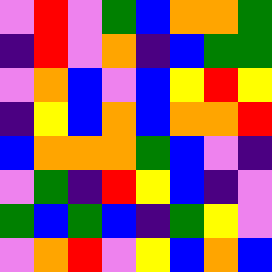[["violet", "red", "violet", "green", "blue", "orange", "orange", "green"], ["indigo", "red", "violet", "orange", "indigo", "blue", "green", "green"], ["violet", "orange", "blue", "violet", "blue", "yellow", "red", "yellow"], ["indigo", "yellow", "blue", "orange", "blue", "orange", "orange", "red"], ["blue", "orange", "orange", "orange", "green", "blue", "violet", "indigo"], ["violet", "green", "indigo", "red", "yellow", "blue", "indigo", "violet"], ["green", "blue", "green", "blue", "indigo", "green", "yellow", "violet"], ["violet", "orange", "red", "violet", "yellow", "blue", "orange", "blue"]]